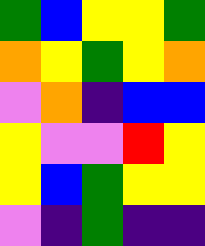[["green", "blue", "yellow", "yellow", "green"], ["orange", "yellow", "green", "yellow", "orange"], ["violet", "orange", "indigo", "blue", "blue"], ["yellow", "violet", "violet", "red", "yellow"], ["yellow", "blue", "green", "yellow", "yellow"], ["violet", "indigo", "green", "indigo", "indigo"]]